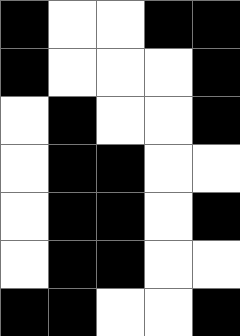[["black", "white", "white", "black", "black"], ["black", "white", "white", "white", "black"], ["white", "black", "white", "white", "black"], ["white", "black", "black", "white", "white"], ["white", "black", "black", "white", "black"], ["white", "black", "black", "white", "white"], ["black", "black", "white", "white", "black"]]